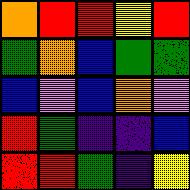[["orange", "red", "red", "yellow", "red"], ["green", "orange", "blue", "green", "green"], ["blue", "violet", "blue", "orange", "violet"], ["red", "green", "indigo", "indigo", "blue"], ["red", "red", "green", "indigo", "yellow"]]